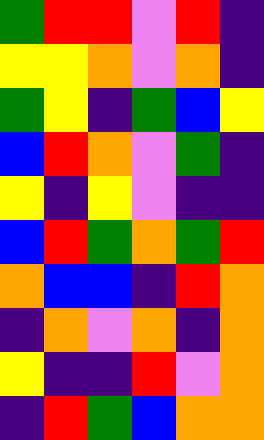[["green", "red", "red", "violet", "red", "indigo"], ["yellow", "yellow", "orange", "violet", "orange", "indigo"], ["green", "yellow", "indigo", "green", "blue", "yellow"], ["blue", "red", "orange", "violet", "green", "indigo"], ["yellow", "indigo", "yellow", "violet", "indigo", "indigo"], ["blue", "red", "green", "orange", "green", "red"], ["orange", "blue", "blue", "indigo", "red", "orange"], ["indigo", "orange", "violet", "orange", "indigo", "orange"], ["yellow", "indigo", "indigo", "red", "violet", "orange"], ["indigo", "red", "green", "blue", "orange", "orange"]]